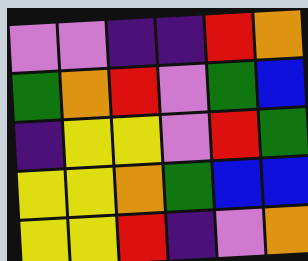[["violet", "violet", "indigo", "indigo", "red", "orange"], ["green", "orange", "red", "violet", "green", "blue"], ["indigo", "yellow", "yellow", "violet", "red", "green"], ["yellow", "yellow", "orange", "green", "blue", "blue"], ["yellow", "yellow", "red", "indigo", "violet", "orange"]]